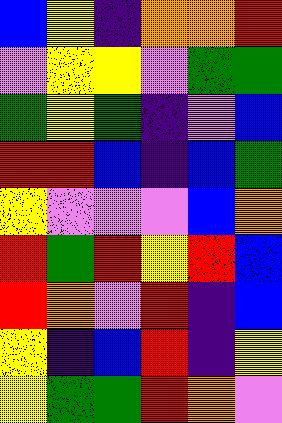[["blue", "yellow", "indigo", "orange", "orange", "red"], ["violet", "yellow", "yellow", "violet", "green", "green"], ["green", "yellow", "green", "indigo", "violet", "blue"], ["red", "red", "blue", "indigo", "blue", "green"], ["yellow", "violet", "violet", "violet", "blue", "orange"], ["red", "green", "red", "yellow", "red", "blue"], ["red", "orange", "violet", "red", "indigo", "blue"], ["yellow", "indigo", "blue", "red", "indigo", "yellow"], ["yellow", "green", "green", "red", "orange", "violet"]]